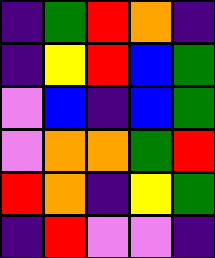[["indigo", "green", "red", "orange", "indigo"], ["indigo", "yellow", "red", "blue", "green"], ["violet", "blue", "indigo", "blue", "green"], ["violet", "orange", "orange", "green", "red"], ["red", "orange", "indigo", "yellow", "green"], ["indigo", "red", "violet", "violet", "indigo"]]